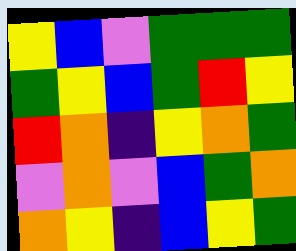[["yellow", "blue", "violet", "green", "green", "green"], ["green", "yellow", "blue", "green", "red", "yellow"], ["red", "orange", "indigo", "yellow", "orange", "green"], ["violet", "orange", "violet", "blue", "green", "orange"], ["orange", "yellow", "indigo", "blue", "yellow", "green"]]